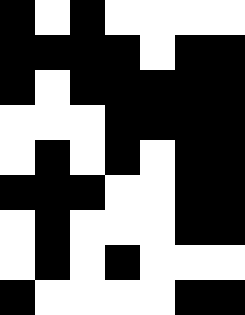[["black", "white", "black", "white", "white", "white", "white"], ["black", "black", "black", "black", "white", "black", "black"], ["black", "white", "black", "black", "black", "black", "black"], ["white", "white", "white", "black", "black", "black", "black"], ["white", "black", "white", "black", "white", "black", "black"], ["black", "black", "black", "white", "white", "black", "black"], ["white", "black", "white", "white", "white", "black", "black"], ["white", "black", "white", "black", "white", "white", "white"], ["black", "white", "white", "white", "white", "black", "black"]]